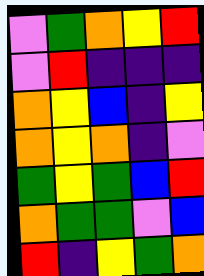[["violet", "green", "orange", "yellow", "red"], ["violet", "red", "indigo", "indigo", "indigo"], ["orange", "yellow", "blue", "indigo", "yellow"], ["orange", "yellow", "orange", "indigo", "violet"], ["green", "yellow", "green", "blue", "red"], ["orange", "green", "green", "violet", "blue"], ["red", "indigo", "yellow", "green", "orange"]]